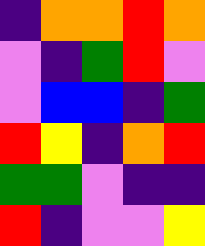[["indigo", "orange", "orange", "red", "orange"], ["violet", "indigo", "green", "red", "violet"], ["violet", "blue", "blue", "indigo", "green"], ["red", "yellow", "indigo", "orange", "red"], ["green", "green", "violet", "indigo", "indigo"], ["red", "indigo", "violet", "violet", "yellow"]]